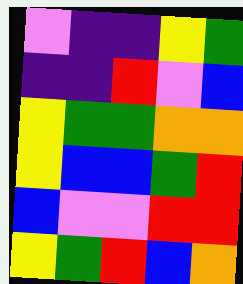[["violet", "indigo", "indigo", "yellow", "green"], ["indigo", "indigo", "red", "violet", "blue"], ["yellow", "green", "green", "orange", "orange"], ["yellow", "blue", "blue", "green", "red"], ["blue", "violet", "violet", "red", "red"], ["yellow", "green", "red", "blue", "orange"]]